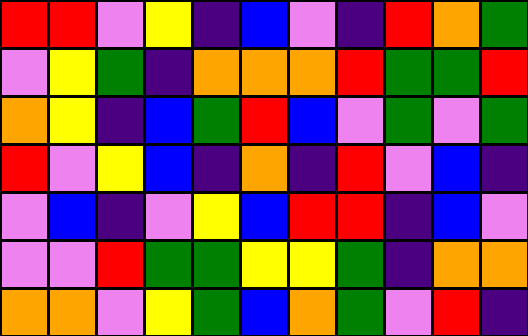[["red", "red", "violet", "yellow", "indigo", "blue", "violet", "indigo", "red", "orange", "green"], ["violet", "yellow", "green", "indigo", "orange", "orange", "orange", "red", "green", "green", "red"], ["orange", "yellow", "indigo", "blue", "green", "red", "blue", "violet", "green", "violet", "green"], ["red", "violet", "yellow", "blue", "indigo", "orange", "indigo", "red", "violet", "blue", "indigo"], ["violet", "blue", "indigo", "violet", "yellow", "blue", "red", "red", "indigo", "blue", "violet"], ["violet", "violet", "red", "green", "green", "yellow", "yellow", "green", "indigo", "orange", "orange"], ["orange", "orange", "violet", "yellow", "green", "blue", "orange", "green", "violet", "red", "indigo"]]